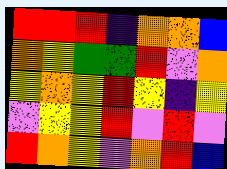[["red", "red", "red", "indigo", "orange", "orange", "blue"], ["orange", "yellow", "green", "green", "red", "violet", "orange"], ["yellow", "orange", "yellow", "red", "yellow", "indigo", "yellow"], ["violet", "yellow", "yellow", "red", "violet", "red", "violet"], ["red", "orange", "yellow", "violet", "orange", "red", "blue"]]